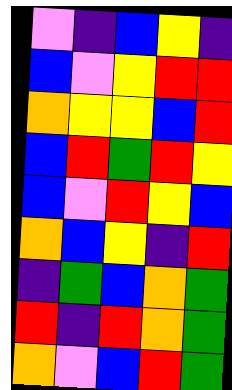[["violet", "indigo", "blue", "yellow", "indigo"], ["blue", "violet", "yellow", "red", "red"], ["orange", "yellow", "yellow", "blue", "red"], ["blue", "red", "green", "red", "yellow"], ["blue", "violet", "red", "yellow", "blue"], ["orange", "blue", "yellow", "indigo", "red"], ["indigo", "green", "blue", "orange", "green"], ["red", "indigo", "red", "orange", "green"], ["orange", "violet", "blue", "red", "green"]]